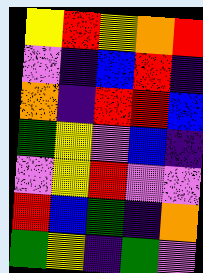[["yellow", "red", "yellow", "orange", "red"], ["violet", "indigo", "blue", "red", "indigo"], ["orange", "indigo", "red", "red", "blue"], ["green", "yellow", "violet", "blue", "indigo"], ["violet", "yellow", "red", "violet", "violet"], ["red", "blue", "green", "indigo", "orange"], ["green", "yellow", "indigo", "green", "violet"]]